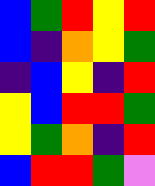[["blue", "green", "red", "yellow", "red"], ["blue", "indigo", "orange", "yellow", "green"], ["indigo", "blue", "yellow", "indigo", "red"], ["yellow", "blue", "red", "red", "green"], ["yellow", "green", "orange", "indigo", "red"], ["blue", "red", "red", "green", "violet"]]